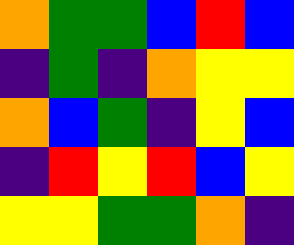[["orange", "green", "green", "blue", "red", "blue"], ["indigo", "green", "indigo", "orange", "yellow", "yellow"], ["orange", "blue", "green", "indigo", "yellow", "blue"], ["indigo", "red", "yellow", "red", "blue", "yellow"], ["yellow", "yellow", "green", "green", "orange", "indigo"]]